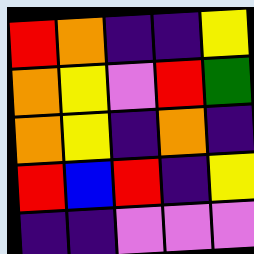[["red", "orange", "indigo", "indigo", "yellow"], ["orange", "yellow", "violet", "red", "green"], ["orange", "yellow", "indigo", "orange", "indigo"], ["red", "blue", "red", "indigo", "yellow"], ["indigo", "indigo", "violet", "violet", "violet"]]